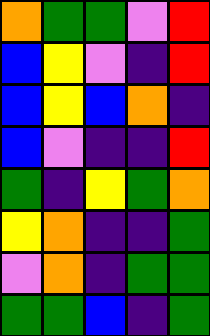[["orange", "green", "green", "violet", "red"], ["blue", "yellow", "violet", "indigo", "red"], ["blue", "yellow", "blue", "orange", "indigo"], ["blue", "violet", "indigo", "indigo", "red"], ["green", "indigo", "yellow", "green", "orange"], ["yellow", "orange", "indigo", "indigo", "green"], ["violet", "orange", "indigo", "green", "green"], ["green", "green", "blue", "indigo", "green"]]